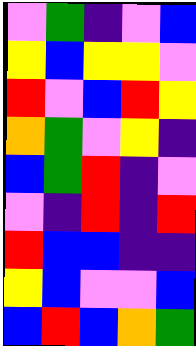[["violet", "green", "indigo", "violet", "blue"], ["yellow", "blue", "yellow", "yellow", "violet"], ["red", "violet", "blue", "red", "yellow"], ["orange", "green", "violet", "yellow", "indigo"], ["blue", "green", "red", "indigo", "violet"], ["violet", "indigo", "red", "indigo", "red"], ["red", "blue", "blue", "indigo", "indigo"], ["yellow", "blue", "violet", "violet", "blue"], ["blue", "red", "blue", "orange", "green"]]